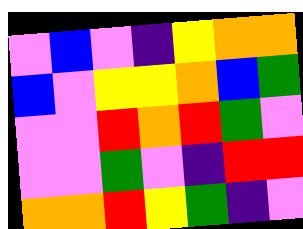[["violet", "blue", "violet", "indigo", "yellow", "orange", "orange"], ["blue", "violet", "yellow", "yellow", "orange", "blue", "green"], ["violet", "violet", "red", "orange", "red", "green", "violet"], ["violet", "violet", "green", "violet", "indigo", "red", "red"], ["orange", "orange", "red", "yellow", "green", "indigo", "violet"]]